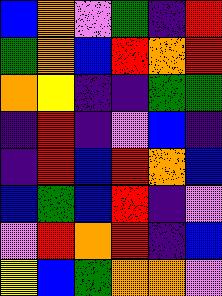[["blue", "orange", "violet", "green", "indigo", "red"], ["green", "orange", "blue", "red", "orange", "red"], ["orange", "yellow", "indigo", "indigo", "green", "green"], ["indigo", "red", "indigo", "violet", "blue", "indigo"], ["indigo", "red", "blue", "red", "orange", "blue"], ["blue", "green", "blue", "red", "indigo", "violet"], ["violet", "red", "orange", "red", "indigo", "blue"], ["yellow", "blue", "green", "orange", "orange", "violet"]]